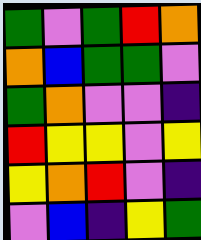[["green", "violet", "green", "red", "orange"], ["orange", "blue", "green", "green", "violet"], ["green", "orange", "violet", "violet", "indigo"], ["red", "yellow", "yellow", "violet", "yellow"], ["yellow", "orange", "red", "violet", "indigo"], ["violet", "blue", "indigo", "yellow", "green"]]